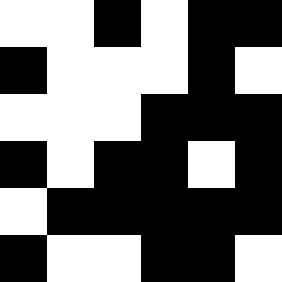[["white", "white", "black", "white", "black", "black"], ["black", "white", "white", "white", "black", "white"], ["white", "white", "white", "black", "black", "black"], ["black", "white", "black", "black", "white", "black"], ["white", "black", "black", "black", "black", "black"], ["black", "white", "white", "black", "black", "white"]]